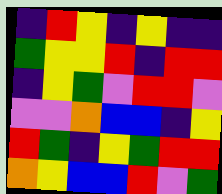[["indigo", "red", "yellow", "indigo", "yellow", "indigo", "indigo"], ["green", "yellow", "yellow", "red", "indigo", "red", "red"], ["indigo", "yellow", "green", "violet", "red", "red", "violet"], ["violet", "violet", "orange", "blue", "blue", "indigo", "yellow"], ["red", "green", "indigo", "yellow", "green", "red", "red"], ["orange", "yellow", "blue", "blue", "red", "violet", "green"]]